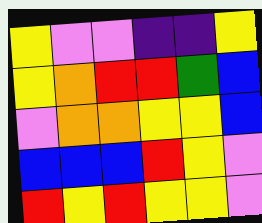[["yellow", "violet", "violet", "indigo", "indigo", "yellow"], ["yellow", "orange", "red", "red", "green", "blue"], ["violet", "orange", "orange", "yellow", "yellow", "blue"], ["blue", "blue", "blue", "red", "yellow", "violet"], ["red", "yellow", "red", "yellow", "yellow", "violet"]]